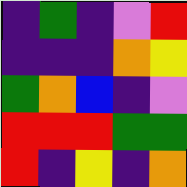[["indigo", "green", "indigo", "violet", "red"], ["indigo", "indigo", "indigo", "orange", "yellow"], ["green", "orange", "blue", "indigo", "violet"], ["red", "red", "red", "green", "green"], ["red", "indigo", "yellow", "indigo", "orange"]]